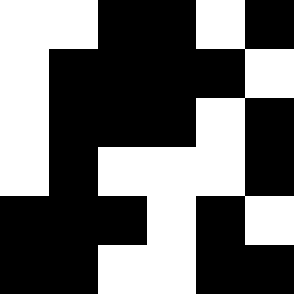[["white", "white", "black", "black", "white", "black"], ["white", "black", "black", "black", "black", "white"], ["white", "black", "black", "black", "white", "black"], ["white", "black", "white", "white", "white", "black"], ["black", "black", "black", "white", "black", "white"], ["black", "black", "white", "white", "black", "black"]]